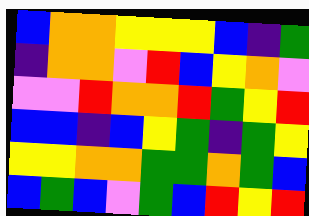[["blue", "orange", "orange", "yellow", "yellow", "yellow", "blue", "indigo", "green"], ["indigo", "orange", "orange", "violet", "red", "blue", "yellow", "orange", "violet"], ["violet", "violet", "red", "orange", "orange", "red", "green", "yellow", "red"], ["blue", "blue", "indigo", "blue", "yellow", "green", "indigo", "green", "yellow"], ["yellow", "yellow", "orange", "orange", "green", "green", "orange", "green", "blue"], ["blue", "green", "blue", "violet", "green", "blue", "red", "yellow", "red"]]